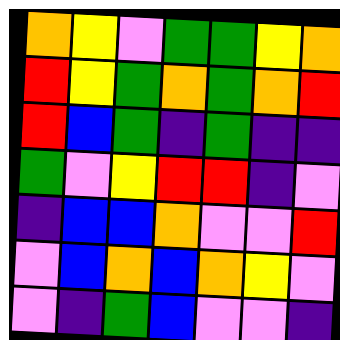[["orange", "yellow", "violet", "green", "green", "yellow", "orange"], ["red", "yellow", "green", "orange", "green", "orange", "red"], ["red", "blue", "green", "indigo", "green", "indigo", "indigo"], ["green", "violet", "yellow", "red", "red", "indigo", "violet"], ["indigo", "blue", "blue", "orange", "violet", "violet", "red"], ["violet", "blue", "orange", "blue", "orange", "yellow", "violet"], ["violet", "indigo", "green", "blue", "violet", "violet", "indigo"]]